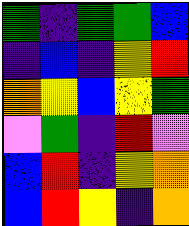[["green", "indigo", "green", "green", "blue"], ["indigo", "blue", "indigo", "yellow", "red"], ["orange", "yellow", "blue", "yellow", "green"], ["violet", "green", "indigo", "red", "violet"], ["blue", "red", "indigo", "yellow", "orange"], ["blue", "red", "yellow", "indigo", "orange"]]